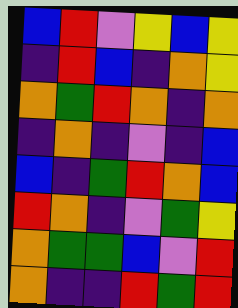[["blue", "red", "violet", "yellow", "blue", "yellow"], ["indigo", "red", "blue", "indigo", "orange", "yellow"], ["orange", "green", "red", "orange", "indigo", "orange"], ["indigo", "orange", "indigo", "violet", "indigo", "blue"], ["blue", "indigo", "green", "red", "orange", "blue"], ["red", "orange", "indigo", "violet", "green", "yellow"], ["orange", "green", "green", "blue", "violet", "red"], ["orange", "indigo", "indigo", "red", "green", "red"]]